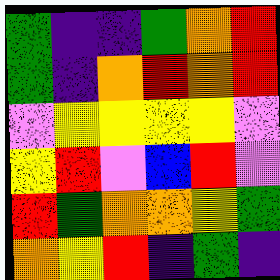[["green", "indigo", "indigo", "green", "orange", "red"], ["green", "indigo", "orange", "red", "orange", "red"], ["violet", "yellow", "yellow", "yellow", "yellow", "violet"], ["yellow", "red", "violet", "blue", "red", "violet"], ["red", "green", "orange", "orange", "yellow", "green"], ["orange", "yellow", "red", "indigo", "green", "indigo"]]